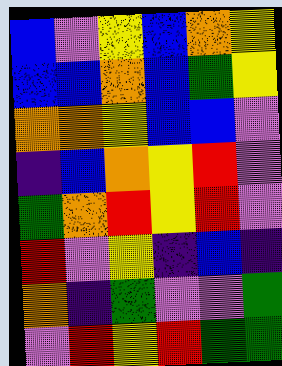[["blue", "violet", "yellow", "blue", "orange", "yellow"], ["blue", "blue", "orange", "blue", "green", "yellow"], ["orange", "orange", "yellow", "blue", "blue", "violet"], ["indigo", "blue", "orange", "yellow", "red", "violet"], ["green", "orange", "red", "yellow", "red", "violet"], ["red", "violet", "yellow", "indigo", "blue", "indigo"], ["orange", "indigo", "green", "violet", "violet", "green"], ["violet", "red", "yellow", "red", "green", "green"]]